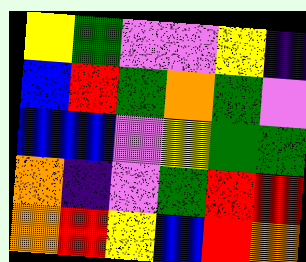[["yellow", "green", "violet", "violet", "yellow", "indigo"], ["blue", "red", "green", "orange", "green", "violet"], ["blue", "blue", "violet", "yellow", "green", "green"], ["orange", "indigo", "violet", "green", "red", "red"], ["orange", "red", "yellow", "blue", "red", "orange"]]